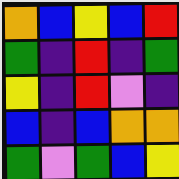[["orange", "blue", "yellow", "blue", "red"], ["green", "indigo", "red", "indigo", "green"], ["yellow", "indigo", "red", "violet", "indigo"], ["blue", "indigo", "blue", "orange", "orange"], ["green", "violet", "green", "blue", "yellow"]]